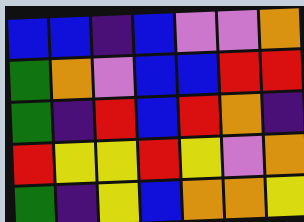[["blue", "blue", "indigo", "blue", "violet", "violet", "orange"], ["green", "orange", "violet", "blue", "blue", "red", "red"], ["green", "indigo", "red", "blue", "red", "orange", "indigo"], ["red", "yellow", "yellow", "red", "yellow", "violet", "orange"], ["green", "indigo", "yellow", "blue", "orange", "orange", "yellow"]]